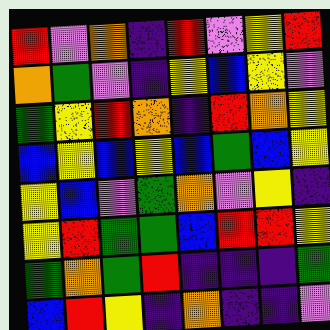[["red", "violet", "orange", "indigo", "red", "violet", "yellow", "red"], ["orange", "green", "violet", "indigo", "yellow", "blue", "yellow", "violet"], ["green", "yellow", "red", "orange", "indigo", "red", "orange", "yellow"], ["blue", "yellow", "blue", "yellow", "blue", "green", "blue", "yellow"], ["yellow", "blue", "violet", "green", "orange", "violet", "yellow", "indigo"], ["yellow", "red", "green", "green", "blue", "red", "red", "yellow"], ["green", "orange", "green", "red", "indigo", "indigo", "indigo", "green"], ["blue", "red", "yellow", "indigo", "orange", "indigo", "indigo", "violet"]]